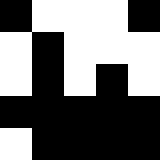[["black", "white", "white", "white", "black"], ["white", "black", "white", "white", "white"], ["white", "black", "white", "black", "white"], ["black", "black", "black", "black", "black"], ["white", "black", "black", "black", "black"]]